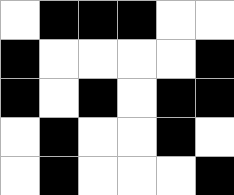[["white", "black", "black", "black", "white", "white"], ["black", "white", "white", "white", "white", "black"], ["black", "white", "black", "white", "black", "black"], ["white", "black", "white", "white", "black", "white"], ["white", "black", "white", "white", "white", "black"]]